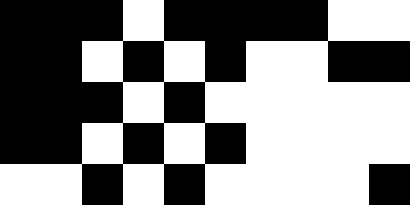[["black", "black", "black", "white", "black", "black", "black", "black", "white", "white"], ["black", "black", "white", "black", "white", "black", "white", "white", "black", "black"], ["black", "black", "black", "white", "black", "white", "white", "white", "white", "white"], ["black", "black", "white", "black", "white", "black", "white", "white", "white", "white"], ["white", "white", "black", "white", "black", "white", "white", "white", "white", "black"]]